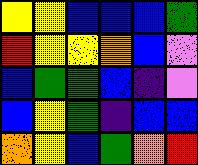[["yellow", "yellow", "blue", "blue", "blue", "green"], ["red", "yellow", "yellow", "orange", "blue", "violet"], ["blue", "green", "green", "blue", "indigo", "violet"], ["blue", "yellow", "green", "indigo", "blue", "blue"], ["orange", "yellow", "blue", "green", "orange", "red"]]